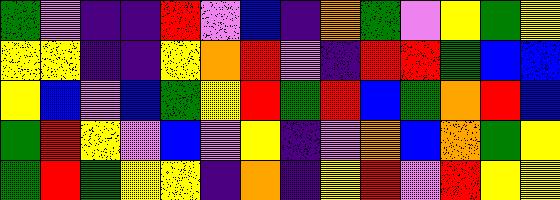[["green", "violet", "indigo", "indigo", "red", "violet", "blue", "indigo", "orange", "green", "violet", "yellow", "green", "yellow"], ["yellow", "yellow", "indigo", "indigo", "yellow", "orange", "red", "violet", "indigo", "red", "red", "green", "blue", "blue"], ["yellow", "blue", "violet", "blue", "green", "yellow", "red", "green", "red", "blue", "green", "orange", "red", "blue"], ["green", "red", "yellow", "violet", "blue", "violet", "yellow", "indigo", "violet", "orange", "blue", "orange", "green", "yellow"], ["green", "red", "green", "yellow", "yellow", "indigo", "orange", "indigo", "yellow", "red", "violet", "red", "yellow", "yellow"]]